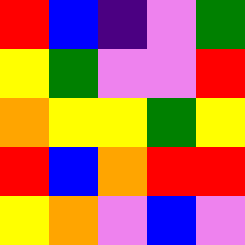[["red", "blue", "indigo", "violet", "green"], ["yellow", "green", "violet", "violet", "red"], ["orange", "yellow", "yellow", "green", "yellow"], ["red", "blue", "orange", "red", "red"], ["yellow", "orange", "violet", "blue", "violet"]]